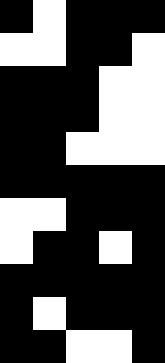[["black", "white", "black", "black", "black"], ["white", "white", "black", "black", "white"], ["black", "black", "black", "white", "white"], ["black", "black", "black", "white", "white"], ["black", "black", "white", "white", "white"], ["black", "black", "black", "black", "black"], ["white", "white", "black", "black", "black"], ["white", "black", "black", "white", "black"], ["black", "black", "black", "black", "black"], ["black", "white", "black", "black", "black"], ["black", "black", "white", "white", "black"]]